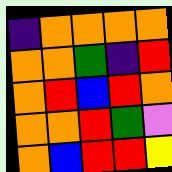[["indigo", "orange", "orange", "orange", "orange"], ["orange", "orange", "green", "indigo", "red"], ["orange", "red", "blue", "red", "orange"], ["orange", "orange", "red", "green", "violet"], ["orange", "blue", "red", "red", "yellow"]]